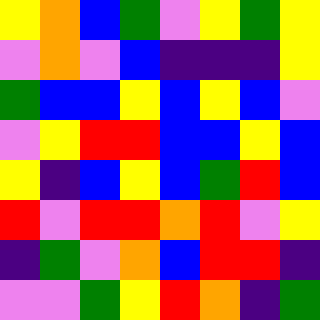[["yellow", "orange", "blue", "green", "violet", "yellow", "green", "yellow"], ["violet", "orange", "violet", "blue", "indigo", "indigo", "indigo", "yellow"], ["green", "blue", "blue", "yellow", "blue", "yellow", "blue", "violet"], ["violet", "yellow", "red", "red", "blue", "blue", "yellow", "blue"], ["yellow", "indigo", "blue", "yellow", "blue", "green", "red", "blue"], ["red", "violet", "red", "red", "orange", "red", "violet", "yellow"], ["indigo", "green", "violet", "orange", "blue", "red", "red", "indigo"], ["violet", "violet", "green", "yellow", "red", "orange", "indigo", "green"]]